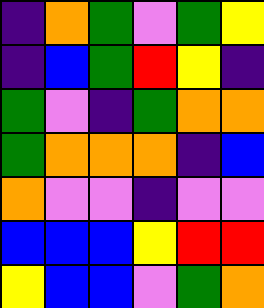[["indigo", "orange", "green", "violet", "green", "yellow"], ["indigo", "blue", "green", "red", "yellow", "indigo"], ["green", "violet", "indigo", "green", "orange", "orange"], ["green", "orange", "orange", "orange", "indigo", "blue"], ["orange", "violet", "violet", "indigo", "violet", "violet"], ["blue", "blue", "blue", "yellow", "red", "red"], ["yellow", "blue", "blue", "violet", "green", "orange"]]